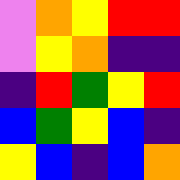[["violet", "orange", "yellow", "red", "red"], ["violet", "yellow", "orange", "indigo", "indigo"], ["indigo", "red", "green", "yellow", "red"], ["blue", "green", "yellow", "blue", "indigo"], ["yellow", "blue", "indigo", "blue", "orange"]]